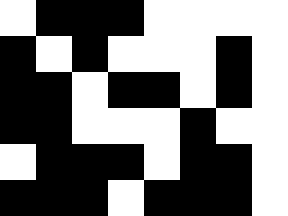[["white", "black", "black", "black", "white", "white", "white", "white"], ["black", "white", "black", "white", "white", "white", "black", "white"], ["black", "black", "white", "black", "black", "white", "black", "white"], ["black", "black", "white", "white", "white", "black", "white", "white"], ["white", "black", "black", "black", "white", "black", "black", "white"], ["black", "black", "black", "white", "black", "black", "black", "white"]]